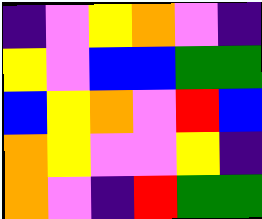[["indigo", "violet", "yellow", "orange", "violet", "indigo"], ["yellow", "violet", "blue", "blue", "green", "green"], ["blue", "yellow", "orange", "violet", "red", "blue"], ["orange", "yellow", "violet", "violet", "yellow", "indigo"], ["orange", "violet", "indigo", "red", "green", "green"]]